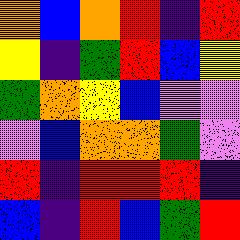[["orange", "blue", "orange", "red", "indigo", "red"], ["yellow", "indigo", "green", "red", "blue", "yellow"], ["green", "orange", "yellow", "blue", "violet", "violet"], ["violet", "blue", "orange", "orange", "green", "violet"], ["red", "indigo", "red", "red", "red", "indigo"], ["blue", "indigo", "red", "blue", "green", "red"]]